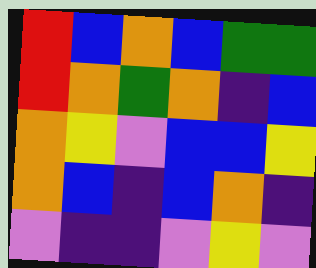[["red", "blue", "orange", "blue", "green", "green"], ["red", "orange", "green", "orange", "indigo", "blue"], ["orange", "yellow", "violet", "blue", "blue", "yellow"], ["orange", "blue", "indigo", "blue", "orange", "indigo"], ["violet", "indigo", "indigo", "violet", "yellow", "violet"]]